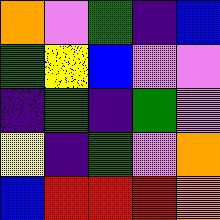[["orange", "violet", "green", "indigo", "blue"], ["green", "yellow", "blue", "violet", "violet"], ["indigo", "green", "indigo", "green", "violet"], ["yellow", "indigo", "green", "violet", "orange"], ["blue", "red", "red", "red", "orange"]]